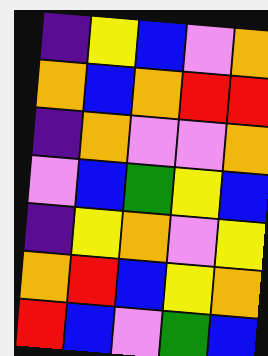[["indigo", "yellow", "blue", "violet", "orange"], ["orange", "blue", "orange", "red", "red"], ["indigo", "orange", "violet", "violet", "orange"], ["violet", "blue", "green", "yellow", "blue"], ["indigo", "yellow", "orange", "violet", "yellow"], ["orange", "red", "blue", "yellow", "orange"], ["red", "blue", "violet", "green", "blue"]]